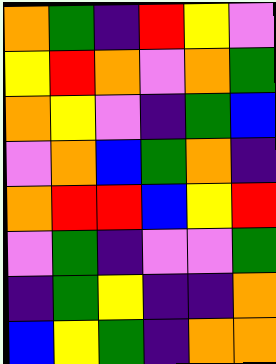[["orange", "green", "indigo", "red", "yellow", "violet"], ["yellow", "red", "orange", "violet", "orange", "green"], ["orange", "yellow", "violet", "indigo", "green", "blue"], ["violet", "orange", "blue", "green", "orange", "indigo"], ["orange", "red", "red", "blue", "yellow", "red"], ["violet", "green", "indigo", "violet", "violet", "green"], ["indigo", "green", "yellow", "indigo", "indigo", "orange"], ["blue", "yellow", "green", "indigo", "orange", "orange"]]